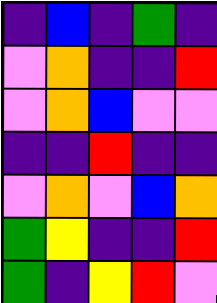[["indigo", "blue", "indigo", "green", "indigo"], ["violet", "orange", "indigo", "indigo", "red"], ["violet", "orange", "blue", "violet", "violet"], ["indigo", "indigo", "red", "indigo", "indigo"], ["violet", "orange", "violet", "blue", "orange"], ["green", "yellow", "indigo", "indigo", "red"], ["green", "indigo", "yellow", "red", "violet"]]